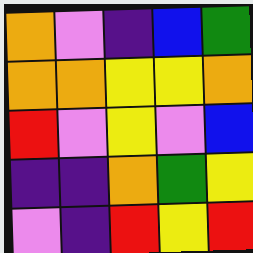[["orange", "violet", "indigo", "blue", "green"], ["orange", "orange", "yellow", "yellow", "orange"], ["red", "violet", "yellow", "violet", "blue"], ["indigo", "indigo", "orange", "green", "yellow"], ["violet", "indigo", "red", "yellow", "red"]]